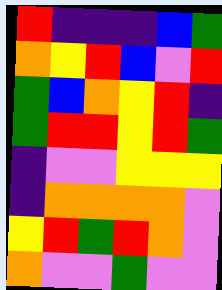[["red", "indigo", "indigo", "indigo", "blue", "green"], ["orange", "yellow", "red", "blue", "violet", "red"], ["green", "blue", "orange", "yellow", "red", "indigo"], ["green", "red", "red", "yellow", "red", "green"], ["indigo", "violet", "violet", "yellow", "yellow", "yellow"], ["indigo", "orange", "orange", "orange", "orange", "violet"], ["yellow", "red", "green", "red", "orange", "violet"], ["orange", "violet", "violet", "green", "violet", "violet"]]